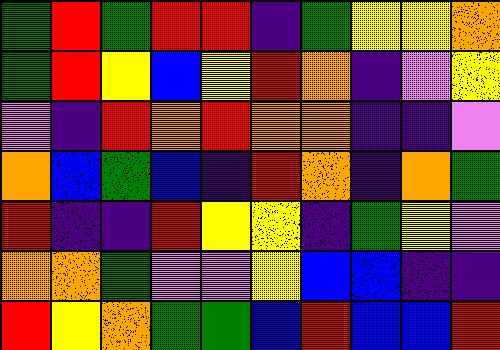[["green", "red", "green", "red", "red", "indigo", "green", "yellow", "yellow", "orange"], ["green", "red", "yellow", "blue", "yellow", "red", "orange", "indigo", "violet", "yellow"], ["violet", "indigo", "red", "orange", "red", "orange", "orange", "indigo", "indigo", "violet"], ["orange", "blue", "green", "blue", "indigo", "red", "orange", "indigo", "orange", "green"], ["red", "indigo", "indigo", "red", "yellow", "yellow", "indigo", "green", "yellow", "violet"], ["orange", "orange", "green", "violet", "violet", "yellow", "blue", "blue", "indigo", "indigo"], ["red", "yellow", "orange", "green", "green", "blue", "red", "blue", "blue", "red"]]